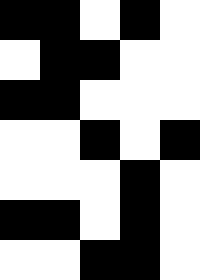[["black", "black", "white", "black", "white"], ["white", "black", "black", "white", "white"], ["black", "black", "white", "white", "white"], ["white", "white", "black", "white", "black"], ["white", "white", "white", "black", "white"], ["black", "black", "white", "black", "white"], ["white", "white", "black", "black", "white"]]